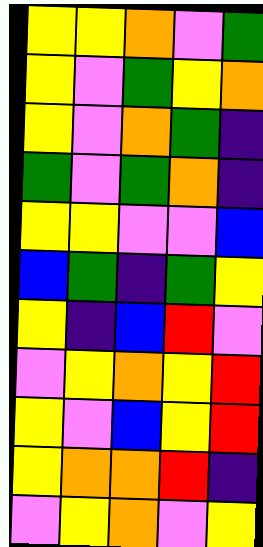[["yellow", "yellow", "orange", "violet", "green"], ["yellow", "violet", "green", "yellow", "orange"], ["yellow", "violet", "orange", "green", "indigo"], ["green", "violet", "green", "orange", "indigo"], ["yellow", "yellow", "violet", "violet", "blue"], ["blue", "green", "indigo", "green", "yellow"], ["yellow", "indigo", "blue", "red", "violet"], ["violet", "yellow", "orange", "yellow", "red"], ["yellow", "violet", "blue", "yellow", "red"], ["yellow", "orange", "orange", "red", "indigo"], ["violet", "yellow", "orange", "violet", "yellow"]]